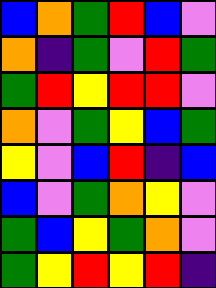[["blue", "orange", "green", "red", "blue", "violet"], ["orange", "indigo", "green", "violet", "red", "green"], ["green", "red", "yellow", "red", "red", "violet"], ["orange", "violet", "green", "yellow", "blue", "green"], ["yellow", "violet", "blue", "red", "indigo", "blue"], ["blue", "violet", "green", "orange", "yellow", "violet"], ["green", "blue", "yellow", "green", "orange", "violet"], ["green", "yellow", "red", "yellow", "red", "indigo"]]